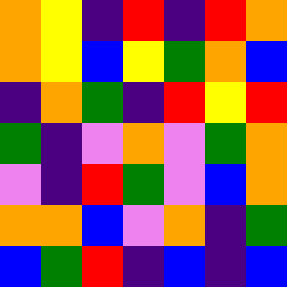[["orange", "yellow", "indigo", "red", "indigo", "red", "orange"], ["orange", "yellow", "blue", "yellow", "green", "orange", "blue"], ["indigo", "orange", "green", "indigo", "red", "yellow", "red"], ["green", "indigo", "violet", "orange", "violet", "green", "orange"], ["violet", "indigo", "red", "green", "violet", "blue", "orange"], ["orange", "orange", "blue", "violet", "orange", "indigo", "green"], ["blue", "green", "red", "indigo", "blue", "indigo", "blue"]]